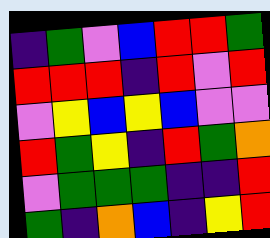[["indigo", "green", "violet", "blue", "red", "red", "green"], ["red", "red", "red", "indigo", "red", "violet", "red"], ["violet", "yellow", "blue", "yellow", "blue", "violet", "violet"], ["red", "green", "yellow", "indigo", "red", "green", "orange"], ["violet", "green", "green", "green", "indigo", "indigo", "red"], ["green", "indigo", "orange", "blue", "indigo", "yellow", "red"]]